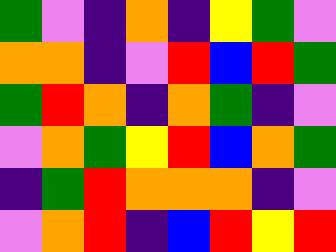[["green", "violet", "indigo", "orange", "indigo", "yellow", "green", "violet"], ["orange", "orange", "indigo", "violet", "red", "blue", "red", "green"], ["green", "red", "orange", "indigo", "orange", "green", "indigo", "violet"], ["violet", "orange", "green", "yellow", "red", "blue", "orange", "green"], ["indigo", "green", "red", "orange", "orange", "orange", "indigo", "violet"], ["violet", "orange", "red", "indigo", "blue", "red", "yellow", "red"]]